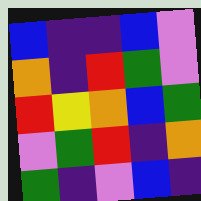[["blue", "indigo", "indigo", "blue", "violet"], ["orange", "indigo", "red", "green", "violet"], ["red", "yellow", "orange", "blue", "green"], ["violet", "green", "red", "indigo", "orange"], ["green", "indigo", "violet", "blue", "indigo"]]